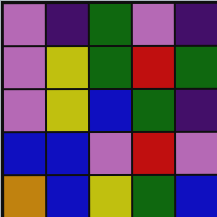[["violet", "indigo", "green", "violet", "indigo"], ["violet", "yellow", "green", "red", "green"], ["violet", "yellow", "blue", "green", "indigo"], ["blue", "blue", "violet", "red", "violet"], ["orange", "blue", "yellow", "green", "blue"]]